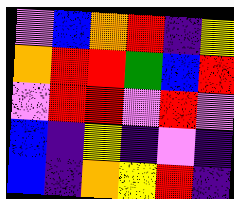[["violet", "blue", "orange", "red", "indigo", "yellow"], ["orange", "red", "red", "green", "blue", "red"], ["violet", "red", "red", "violet", "red", "violet"], ["blue", "indigo", "yellow", "indigo", "violet", "indigo"], ["blue", "indigo", "orange", "yellow", "red", "indigo"]]